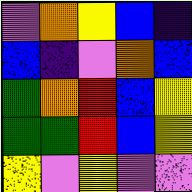[["violet", "orange", "yellow", "blue", "indigo"], ["blue", "indigo", "violet", "orange", "blue"], ["green", "orange", "red", "blue", "yellow"], ["green", "green", "red", "blue", "yellow"], ["yellow", "violet", "yellow", "violet", "violet"]]